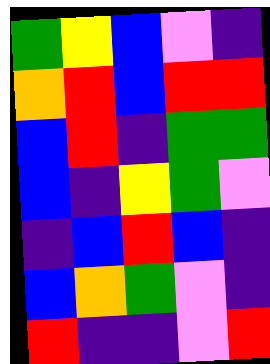[["green", "yellow", "blue", "violet", "indigo"], ["orange", "red", "blue", "red", "red"], ["blue", "red", "indigo", "green", "green"], ["blue", "indigo", "yellow", "green", "violet"], ["indigo", "blue", "red", "blue", "indigo"], ["blue", "orange", "green", "violet", "indigo"], ["red", "indigo", "indigo", "violet", "red"]]